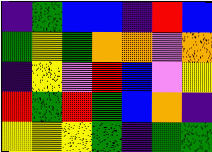[["indigo", "green", "blue", "blue", "indigo", "red", "blue"], ["green", "yellow", "green", "orange", "orange", "violet", "orange"], ["indigo", "yellow", "violet", "red", "blue", "violet", "yellow"], ["red", "green", "red", "green", "blue", "orange", "indigo"], ["yellow", "yellow", "yellow", "green", "indigo", "green", "green"]]